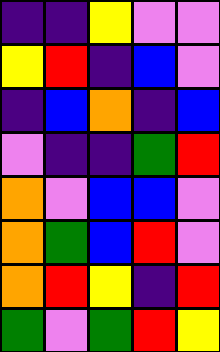[["indigo", "indigo", "yellow", "violet", "violet"], ["yellow", "red", "indigo", "blue", "violet"], ["indigo", "blue", "orange", "indigo", "blue"], ["violet", "indigo", "indigo", "green", "red"], ["orange", "violet", "blue", "blue", "violet"], ["orange", "green", "blue", "red", "violet"], ["orange", "red", "yellow", "indigo", "red"], ["green", "violet", "green", "red", "yellow"]]